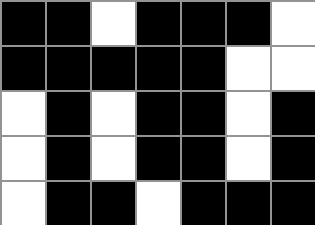[["black", "black", "white", "black", "black", "black", "white"], ["black", "black", "black", "black", "black", "white", "white"], ["white", "black", "white", "black", "black", "white", "black"], ["white", "black", "white", "black", "black", "white", "black"], ["white", "black", "black", "white", "black", "black", "black"]]